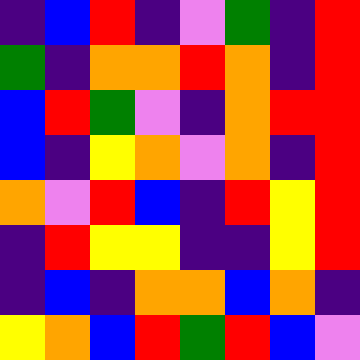[["indigo", "blue", "red", "indigo", "violet", "green", "indigo", "red"], ["green", "indigo", "orange", "orange", "red", "orange", "indigo", "red"], ["blue", "red", "green", "violet", "indigo", "orange", "red", "red"], ["blue", "indigo", "yellow", "orange", "violet", "orange", "indigo", "red"], ["orange", "violet", "red", "blue", "indigo", "red", "yellow", "red"], ["indigo", "red", "yellow", "yellow", "indigo", "indigo", "yellow", "red"], ["indigo", "blue", "indigo", "orange", "orange", "blue", "orange", "indigo"], ["yellow", "orange", "blue", "red", "green", "red", "blue", "violet"]]